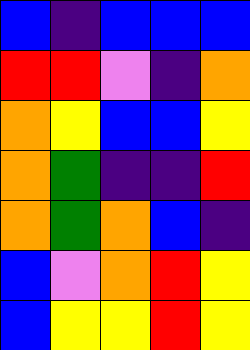[["blue", "indigo", "blue", "blue", "blue"], ["red", "red", "violet", "indigo", "orange"], ["orange", "yellow", "blue", "blue", "yellow"], ["orange", "green", "indigo", "indigo", "red"], ["orange", "green", "orange", "blue", "indigo"], ["blue", "violet", "orange", "red", "yellow"], ["blue", "yellow", "yellow", "red", "yellow"]]